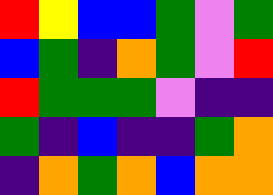[["red", "yellow", "blue", "blue", "green", "violet", "green"], ["blue", "green", "indigo", "orange", "green", "violet", "red"], ["red", "green", "green", "green", "violet", "indigo", "indigo"], ["green", "indigo", "blue", "indigo", "indigo", "green", "orange"], ["indigo", "orange", "green", "orange", "blue", "orange", "orange"]]